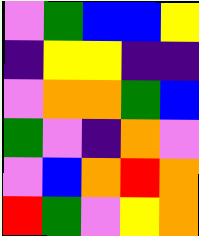[["violet", "green", "blue", "blue", "yellow"], ["indigo", "yellow", "yellow", "indigo", "indigo"], ["violet", "orange", "orange", "green", "blue"], ["green", "violet", "indigo", "orange", "violet"], ["violet", "blue", "orange", "red", "orange"], ["red", "green", "violet", "yellow", "orange"]]